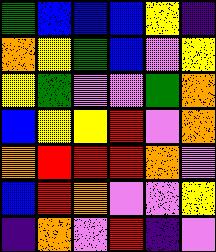[["green", "blue", "blue", "blue", "yellow", "indigo"], ["orange", "yellow", "green", "blue", "violet", "yellow"], ["yellow", "green", "violet", "violet", "green", "orange"], ["blue", "yellow", "yellow", "red", "violet", "orange"], ["orange", "red", "red", "red", "orange", "violet"], ["blue", "red", "orange", "violet", "violet", "yellow"], ["indigo", "orange", "violet", "red", "indigo", "violet"]]